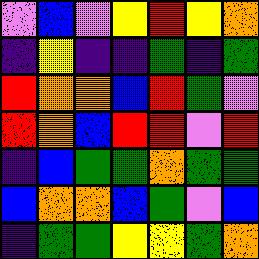[["violet", "blue", "violet", "yellow", "red", "yellow", "orange"], ["indigo", "yellow", "indigo", "indigo", "green", "indigo", "green"], ["red", "orange", "orange", "blue", "red", "green", "violet"], ["red", "orange", "blue", "red", "red", "violet", "red"], ["indigo", "blue", "green", "green", "orange", "green", "green"], ["blue", "orange", "orange", "blue", "green", "violet", "blue"], ["indigo", "green", "green", "yellow", "yellow", "green", "orange"]]